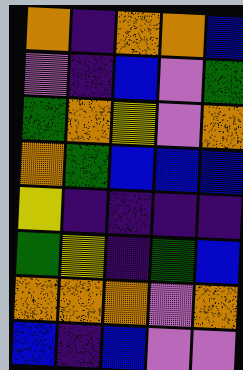[["orange", "indigo", "orange", "orange", "blue"], ["violet", "indigo", "blue", "violet", "green"], ["green", "orange", "yellow", "violet", "orange"], ["orange", "green", "blue", "blue", "blue"], ["yellow", "indigo", "indigo", "indigo", "indigo"], ["green", "yellow", "indigo", "green", "blue"], ["orange", "orange", "orange", "violet", "orange"], ["blue", "indigo", "blue", "violet", "violet"]]